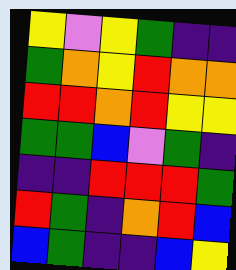[["yellow", "violet", "yellow", "green", "indigo", "indigo"], ["green", "orange", "yellow", "red", "orange", "orange"], ["red", "red", "orange", "red", "yellow", "yellow"], ["green", "green", "blue", "violet", "green", "indigo"], ["indigo", "indigo", "red", "red", "red", "green"], ["red", "green", "indigo", "orange", "red", "blue"], ["blue", "green", "indigo", "indigo", "blue", "yellow"]]